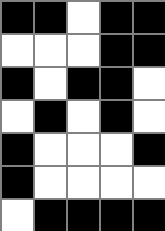[["black", "black", "white", "black", "black"], ["white", "white", "white", "black", "black"], ["black", "white", "black", "black", "white"], ["white", "black", "white", "black", "white"], ["black", "white", "white", "white", "black"], ["black", "white", "white", "white", "white"], ["white", "black", "black", "black", "black"]]